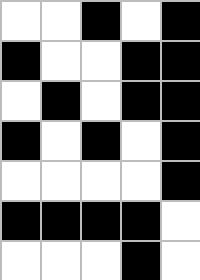[["white", "white", "black", "white", "black"], ["black", "white", "white", "black", "black"], ["white", "black", "white", "black", "black"], ["black", "white", "black", "white", "black"], ["white", "white", "white", "white", "black"], ["black", "black", "black", "black", "white"], ["white", "white", "white", "black", "white"]]